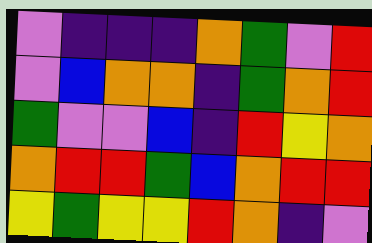[["violet", "indigo", "indigo", "indigo", "orange", "green", "violet", "red"], ["violet", "blue", "orange", "orange", "indigo", "green", "orange", "red"], ["green", "violet", "violet", "blue", "indigo", "red", "yellow", "orange"], ["orange", "red", "red", "green", "blue", "orange", "red", "red"], ["yellow", "green", "yellow", "yellow", "red", "orange", "indigo", "violet"]]